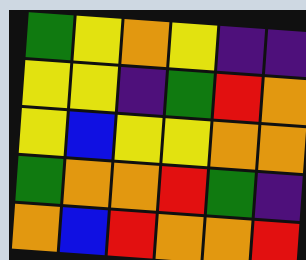[["green", "yellow", "orange", "yellow", "indigo", "indigo"], ["yellow", "yellow", "indigo", "green", "red", "orange"], ["yellow", "blue", "yellow", "yellow", "orange", "orange"], ["green", "orange", "orange", "red", "green", "indigo"], ["orange", "blue", "red", "orange", "orange", "red"]]